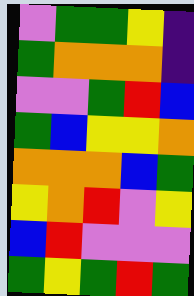[["violet", "green", "green", "yellow", "indigo"], ["green", "orange", "orange", "orange", "indigo"], ["violet", "violet", "green", "red", "blue"], ["green", "blue", "yellow", "yellow", "orange"], ["orange", "orange", "orange", "blue", "green"], ["yellow", "orange", "red", "violet", "yellow"], ["blue", "red", "violet", "violet", "violet"], ["green", "yellow", "green", "red", "green"]]